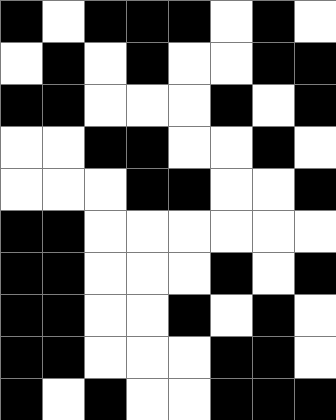[["black", "white", "black", "black", "black", "white", "black", "white"], ["white", "black", "white", "black", "white", "white", "black", "black"], ["black", "black", "white", "white", "white", "black", "white", "black"], ["white", "white", "black", "black", "white", "white", "black", "white"], ["white", "white", "white", "black", "black", "white", "white", "black"], ["black", "black", "white", "white", "white", "white", "white", "white"], ["black", "black", "white", "white", "white", "black", "white", "black"], ["black", "black", "white", "white", "black", "white", "black", "white"], ["black", "black", "white", "white", "white", "black", "black", "white"], ["black", "white", "black", "white", "white", "black", "black", "black"]]